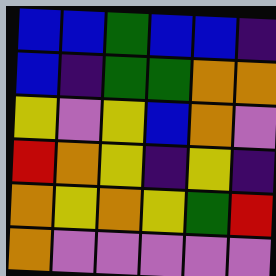[["blue", "blue", "green", "blue", "blue", "indigo"], ["blue", "indigo", "green", "green", "orange", "orange"], ["yellow", "violet", "yellow", "blue", "orange", "violet"], ["red", "orange", "yellow", "indigo", "yellow", "indigo"], ["orange", "yellow", "orange", "yellow", "green", "red"], ["orange", "violet", "violet", "violet", "violet", "violet"]]